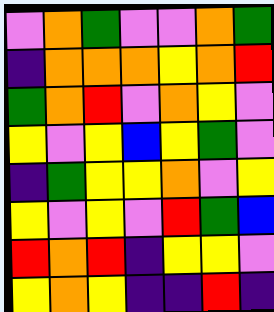[["violet", "orange", "green", "violet", "violet", "orange", "green"], ["indigo", "orange", "orange", "orange", "yellow", "orange", "red"], ["green", "orange", "red", "violet", "orange", "yellow", "violet"], ["yellow", "violet", "yellow", "blue", "yellow", "green", "violet"], ["indigo", "green", "yellow", "yellow", "orange", "violet", "yellow"], ["yellow", "violet", "yellow", "violet", "red", "green", "blue"], ["red", "orange", "red", "indigo", "yellow", "yellow", "violet"], ["yellow", "orange", "yellow", "indigo", "indigo", "red", "indigo"]]